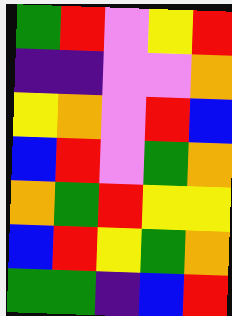[["green", "red", "violet", "yellow", "red"], ["indigo", "indigo", "violet", "violet", "orange"], ["yellow", "orange", "violet", "red", "blue"], ["blue", "red", "violet", "green", "orange"], ["orange", "green", "red", "yellow", "yellow"], ["blue", "red", "yellow", "green", "orange"], ["green", "green", "indigo", "blue", "red"]]